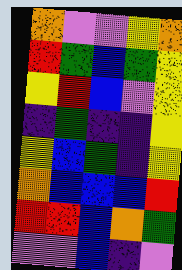[["orange", "violet", "violet", "yellow", "orange"], ["red", "green", "blue", "green", "yellow"], ["yellow", "red", "blue", "violet", "yellow"], ["indigo", "green", "indigo", "indigo", "yellow"], ["yellow", "blue", "green", "indigo", "yellow"], ["orange", "blue", "blue", "blue", "red"], ["red", "red", "blue", "orange", "green"], ["violet", "violet", "blue", "indigo", "violet"]]